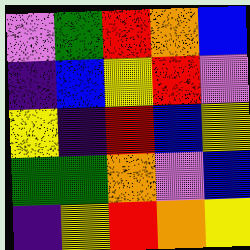[["violet", "green", "red", "orange", "blue"], ["indigo", "blue", "yellow", "red", "violet"], ["yellow", "indigo", "red", "blue", "yellow"], ["green", "green", "orange", "violet", "blue"], ["indigo", "yellow", "red", "orange", "yellow"]]